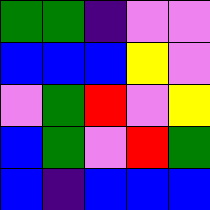[["green", "green", "indigo", "violet", "violet"], ["blue", "blue", "blue", "yellow", "violet"], ["violet", "green", "red", "violet", "yellow"], ["blue", "green", "violet", "red", "green"], ["blue", "indigo", "blue", "blue", "blue"]]